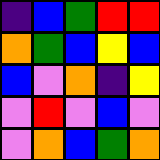[["indigo", "blue", "green", "red", "red"], ["orange", "green", "blue", "yellow", "blue"], ["blue", "violet", "orange", "indigo", "yellow"], ["violet", "red", "violet", "blue", "violet"], ["violet", "orange", "blue", "green", "orange"]]